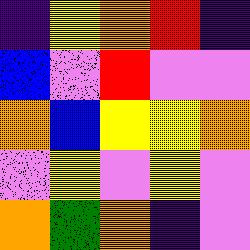[["indigo", "yellow", "orange", "red", "indigo"], ["blue", "violet", "red", "violet", "violet"], ["orange", "blue", "yellow", "yellow", "orange"], ["violet", "yellow", "violet", "yellow", "violet"], ["orange", "green", "orange", "indigo", "violet"]]